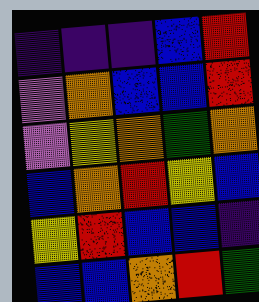[["indigo", "indigo", "indigo", "blue", "red"], ["violet", "orange", "blue", "blue", "red"], ["violet", "yellow", "orange", "green", "orange"], ["blue", "orange", "red", "yellow", "blue"], ["yellow", "red", "blue", "blue", "indigo"], ["blue", "blue", "orange", "red", "green"]]